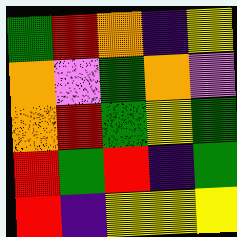[["green", "red", "orange", "indigo", "yellow"], ["orange", "violet", "green", "orange", "violet"], ["orange", "red", "green", "yellow", "green"], ["red", "green", "red", "indigo", "green"], ["red", "indigo", "yellow", "yellow", "yellow"]]